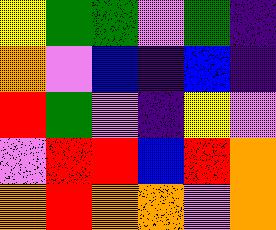[["yellow", "green", "green", "violet", "green", "indigo"], ["orange", "violet", "blue", "indigo", "blue", "indigo"], ["red", "green", "violet", "indigo", "yellow", "violet"], ["violet", "red", "red", "blue", "red", "orange"], ["orange", "red", "orange", "orange", "violet", "orange"]]